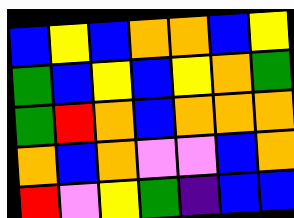[["blue", "yellow", "blue", "orange", "orange", "blue", "yellow"], ["green", "blue", "yellow", "blue", "yellow", "orange", "green"], ["green", "red", "orange", "blue", "orange", "orange", "orange"], ["orange", "blue", "orange", "violet", "violet", "blue", "orange"], ["red", "violet", "yellow", "green", "indigo", "blue", "blue"]]